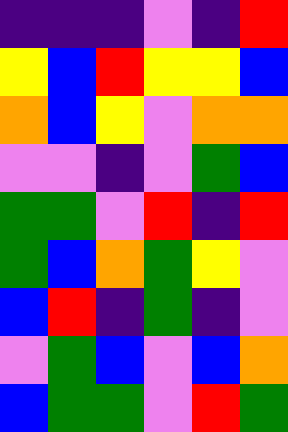[["indigo", "indigo", "indigo", "violet", "indigo", "red"], ["yellow", "blue", "red", "yellow", "yellow", "blue"], ["orange", "blue", "yellow", "violet", "orange", "orange"], ["violet", "violet", "indigo", "violet", "green", "blue"], ["green", "green", "violet", "red", "indigo", "red"], ["green", "blue", "orange", "green", "yellow", "violet"], ["blue", "red", "indigo", "green", "indigo", "violet"], ["violet", "green", "blue", "violet", "blue", "orange"], ["blue", "green", "green", "violet", "red", "green"]]